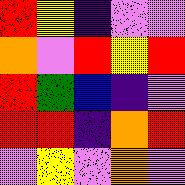[["red", "yellow", "indigo", "violet", "violet"], ["orange", "violet", "red", "yellow", "red"], ["red", "green", "blue", "indigo", "violet"], ["red", "red", "indigo", "orange", "red"], ["violet", "yellow", "violet", "orange", "violet"]]